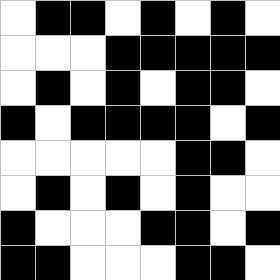[["white", "black", "black", "white", "black", "white", "black", "white"], ["white", "white", "white", "black", "black", "black", "black", "black"], ["white", "black", "white", "black", "white", "black", "black", "white"], ["black", "white", "black", "black", "black", "black", "white", "black"], ["white", "white", "white", "white", "white", "black", "black", "white"], ["white", "black", "white", "black", "white", "black", "white", "white"], ["black", "white", "white", "white", "black", "black", "white", "black"], ["black", "black", "white", "white", "white", "black", "black", "white"]]